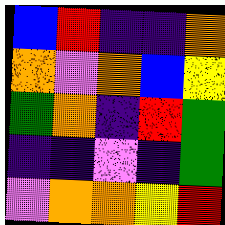[["blue", "red", "indigo", "indigo", "orange"], ["orange", "violet", "orange", "blue", "yellow"], ["green", "orange", "indigo", "red", "green"], ["indigo", "indigo", "violet", "indigo", "green"], ["violet", "orange", "orange", "yellow", "red"]]